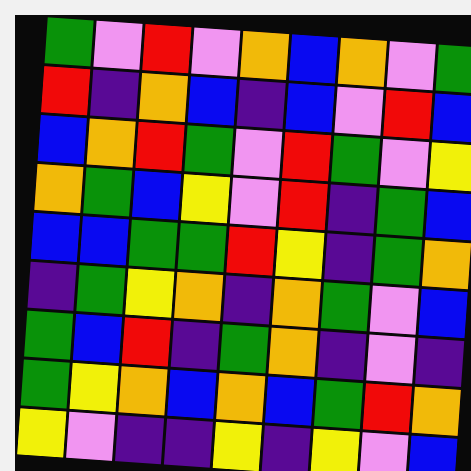[["green", "violet", "red", "violet", "orange", "blue", "orange", "violet", "green"], ["red", "indigo", "orange", "blue", "indigo", "blue", "violet", "red", "blue"], ["blue", "orange", "red", "green", "violet", "red", "green", "violet", "yellow"], ["orange", "green", "blue", "yellow", "violet", "red", "indigo", "green", "blue"], ["blue", "blue", "green", "green", "red", "yellow", "indigo", "green", "orange"], ["indigo", "green", "yellow", "orange", "indigo", "orange", "green", "violet", "blue"], ["green", "blue", "red", "indigo", "green", "orange", "indigo", "violet", "indigo"], ["green", "yellow", "orange", "blue", "orange", "blue", "green", "red", "orange"], ["yellow", "violet", "indigo", "indigo", "yellow", "indigo", "yellow", "violet", "blue"]]